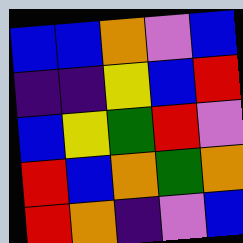[["blue", "blue", "orange", "violet", "blue"], ["indigo", "indigo", "yellow", "blue", "red"], ["blue", "yellow", "green", "red", "violet"], ["red", "blue", "orange", "green", "orange"], ["red", "orange", "indigo", "violet", "blue"]]